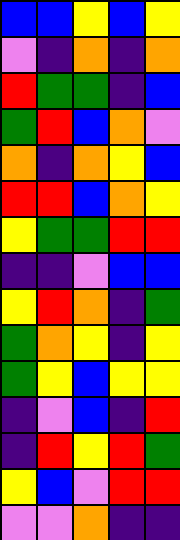[["blue", "blue", "yellow", "blue", "yellow"], ["violet", "indigo", "orange", "indigo", "orange"], ["red", "green", "green", "indigo", "blue"], ["green", "red", "blue", "orange", "violet"], ["orange", "indigo", "orange", "yellow", "blue"], ["red", "red", "blue", "orange", "yellow"], ["yellow", "green", "green", "red", "red"], ["indigo", "indigo", "violet", "blue", "blue"], ["yellow", "red", "orange", "indigo", "green"], ["green", "orange", "yellow", "indigo", "yellow"], ["green", "yellow", "blue", "yellow", "yellow"], ["indigo", "violet", "blue", "indigo", "red"], ["indigo", "red", "yellow", "red", "green"], ["yellow", "blue", "violet", "red", "red"], ["violet", "violet", "orange", "indigo", "indigo"]]